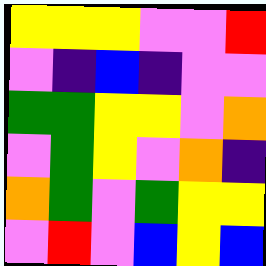[["yellow", "yellow", "yellow", "violet", "violet", "red"], ["violet", "indigo", "blue", "indigo", "violet", "violet"], ["green", "green", "yellow", "yellow", "violet", "orange"], ["violet", "green", "yellow", "violet", "orange", "indigo"], ["orange", "green", "violet", "green", "yellow", "yellow"], ["violet", "red", "violet", "blue", "yellow", "blue"]]